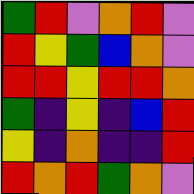[["green", "red", "violet", "orange", "red", "violet"], ["red", "yellow", "green", "blue", "orange", "violet"], ["red", "red", "yellow", "red", "red", "orange"], ["green", "indigo", "yellow", "indigo", "blue", "red"], ["yellow", "indigo", "orange", "indigo", "indigo", "red"], ["red", "orange", "red", "green", "orange", "violet"]]